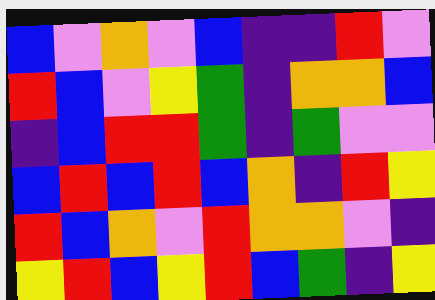[["blue", "violet", "orange", "violet", "blue", "indigo", "indigo", "red", "violet"], ["red", "blue", "violet", "yellow", "green", "indigo", "orange", "orange", "blue"], ["indigo", "blue", "red", "red", "green", "indigo", "green", "violet", "violet"], ["blue", "red", "blue", "red", "blue", "orange", "indigo", "red", "yellow"], ["red", "blue", "orange", "violet", "red", "orange", "orange", "violet", "indigo"], ["yellow", "red", "blue", "yellow", "red", "blue", "green", "indigo", "yellow"]]